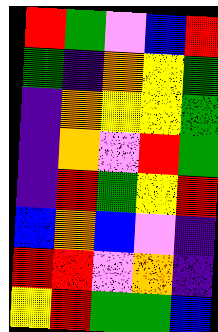[["red", "green", "violet", "blue", "red"], ["green", "indigo", "orange", "yellow", "green"], ["indigo", "orange", "yellow", "yellow", "green"], ["indigo", "orange", "violet", "red", "green"], ["indigo", "red", "green", "yellow", "red"], ["blue", "orange", "blue", "violet", "indigo"], ["red", "red", "violet", "orange", "indigo"], ["yellow", "red", "green", "green", "blue"]]